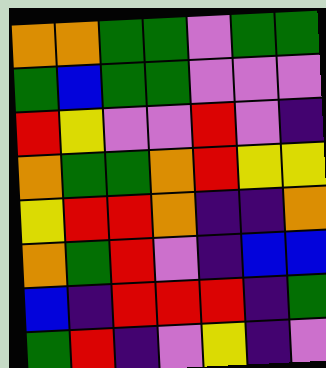[["orange", "orange", "green", "green", "violet", "green", "green"], ["green", "blue", "green", "green", "violet", "violet", "violet"], ["red", "yellow", "violet", "violet", "red", "violet", "indigo"], ["orange", "green", "green", "orange", "red", "yellow", "yellow"], ["yellow", "red", "red", "orange", "indigo", "indigo", "orange"], ["orange", "green", "red", "violet", "indigo", "blue", "blue"], ["blue", "indigo", "red", "red", "red", "indigo", "green"], ["green", "red", "indigo", "violet", "yellow", "indigo", "violet"]]